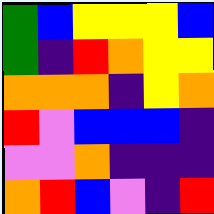[["green", "blue", "yellow", "yellow", "yellow", "blue"], ["green", "indigo", "red", "orange", "yellow", "yellow"], ["orange", "orange", "orange", "indigo", "yellow", "orange"], ["red", "violet", "blue", "blue", "blue", "indigo"], ["violet", "violet", "orange", "indigo", "indigo", "indigo"], ["orange", "red", "blue", "violet", "indigo", "red"]]